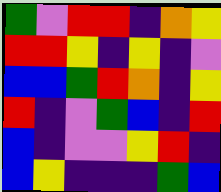[["green", "violet", "red", "red", "indigo", "orange", "yellow"], ["red", "red", "yellow", "indigo", "yellow", "indigo", "violet"], ["blue", "blue", "green", "red", "orange", "indigo", "yellow"], ["red", "indigo", "violet", "green", "blue", "indigo", "red"], ["blue", "indigo", "violet", "violet", "yellow", "red", "indigo"], ["blue", "yellow", "indigo", "indigo", "indigo", "green", "blue"]]